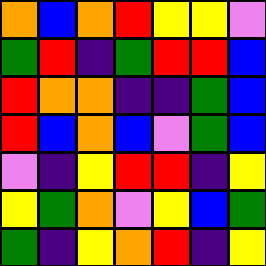[["orange", "blue", "orange", "red", "yellow", "yellow", "violet"], ["green", "red", "indigo", "green", "red", "red", "blue"], ["red", "orange", "orange", "indigo", "indigo", "green", "blue"], ["red", "blue", "orange", "blue", "violet", "green", "blue"], ["violet", "indigo", "yellow", "red", "red", "indigo", "yellow"], ["yellow", "green", "orange", "violet", "yellow", "blue", "green"], ["green", "indigo", "yellow", "orange", "red", "indigo", "yellow"]]